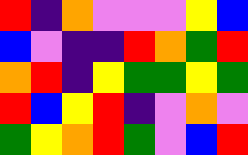[["red", "indigo", "orange", "violet", "violet", "violet", "yellow", "blue"], ["blue", "violet", "indigo", "indigo", "red", "orange", "green", "red"], ["orange", "red", "indigo", "yellow", "green", "green", "yellow", "green"], ["red", "blue", "yellow", "red", "indigo", "violet", "orange", "violet"], ["green", "yellow", "orange", "red", "green", "violet", "blue", "red"]]